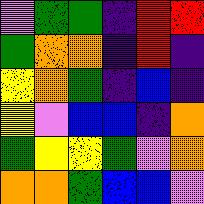[["violet", "green", "green", "indigo", "red", "red"], ["green", "orange", "orange", "indigo", "red", "indigo"], ["yellow", "orange", "green", "indigo", "blue", "indigo"], ["yellow", "violet", "blue", "blue", "indigo", "orange"], ["green", "yellow", "yellow", "green", "violet", "orange"], ["orange", "orange", "green", "blue", "blue", "violet"]]